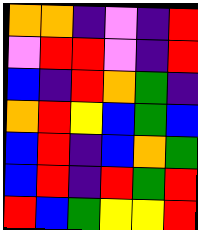[["orange", "orange", "indigo", "violet", "indigo", "red"], ["violet", "red", "red", "violet", "indigo", "red"], ["blue", "indigo", "red", "orange", "green", "indigo"], ["orange", "red", "yellow", "blue", "green", "blue"], ["blue", "red", "indigo", "blue", "orange", "green"], ["blue", "red", "indigo", "red", "green", "red"], ["red", "blue", "green", "yellow", "yellow", "red"]]